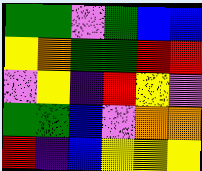[["green", "green", "violet", "green", "blue", "blue"], ["yellow", "orange", "green", "green", "red", "red"], ["violet", "yellow", "indigo", "red", "yellow", "violet"], ["green", "green", "blue", "violet", "orange", "orange"], ["red", "indigo", "blue", "yellow", "yellow", "yellow"]]